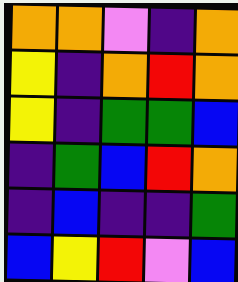[["orange", "orange", "violet", "indigo", "orange"], ["yellow", "indigo", "orange", "red", "orange"], ["yellow", "indigo", "green", "green", "blue"], ["indigo", "green", "blue", "red", "orange"], ["indigo", "blue", "indigo", "indigo", "green"], ["blue", "yellow", "red", "violet", "blue"]]